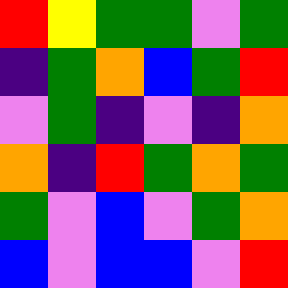[["red", "yellow", "green", "green", "violet", "green"], ["indigo", "green", "orange", "blue", "green", "red"], ["violet", "green", "indigo", "violet", "indigo", "orange"], ["orange", "indigo", "red", "green", "orange", "green"], ["green", "violet", "blue", "violet", "green", "orange"], ["blue", "violet", "blue", "blue", "violet", "red"]]